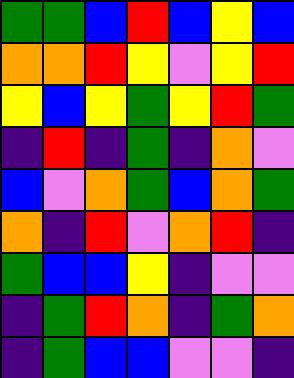[["green", "green", "blue", "red", "blue", "yellow", "blue"], ["orange", "orange", "red", "yellow", "violet", "yellow", "red"], ["yellow", "blue", "yellow", "green", "yellow", "red", "green"], ["indigo", "red", "indigo", "green", "indigo", "orange", "violet"], ["blue", "violet", "orange", "green", "blue", "orange", "green"], ["orange", "indigo", "red", "violet", "orange", "red", "indigo"], ["green", "blue", "blue", "yellow", "indigo", "violet", "violet"], ["indigo", "green", "red", "orange", "indigo", "green", "orange"], ["indigo", "green", "blue", "blue", "violet", "violet", "indigo"]]